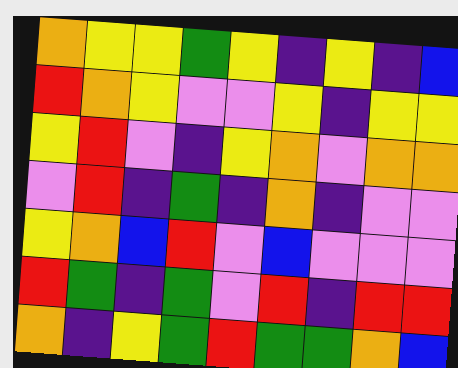[["orange", "yellow", "yellow", "green", "yellow", "indigo", "yellow", "indigo", "blue"], ["red", "orange", "yellow", "violet", "violet", "yellow", "indigo", "yellow", "yellow"], ["yellow", "red", "violet", "indigo", "yellow", "orange", "violet", "orange", "orange"], ["violet", "red", "indigo", "green", "indigo", "orange", "indigo", "violet", "violet"], ["yellow", "orange", "blue", "red", "violet", "blue", "violet", "violet", "violet"], ["red", "green", "indigo", "green", "violet", "red", "indigo", "red", "red"], ["orange", "indigo", "yellow", "green", "red", "green", "green", "orange", "blue"]]